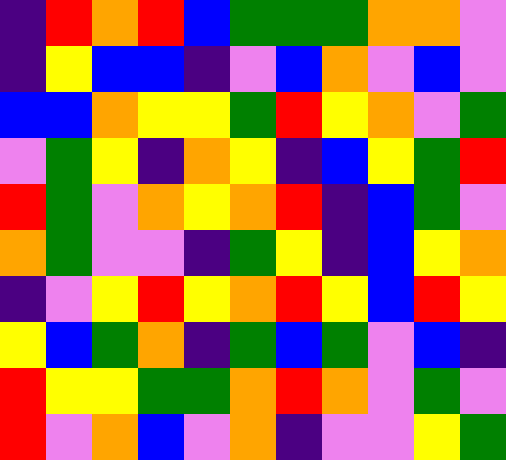[["indigo", "red", "orange", "red", "blue", "green", "green", "green", "orange", "orange", "violet"], ["indigo", "yellow", "blue", "blue", "indigo", "violet", "blue", "orange", "violet", "blue", "violet"], ["blue", "blue", "orange", "yellow", "yellow", "green", "red", "yellow", "orange", "violet", "green"], ["violet", "green", "yellow", "indigo", "orange", "yellow", "indigo", "blue", "yellow", "green", "red"], ["red", "green", "violet", "orange", "yellow", "orange", "red", "indigo", "blue", "green", "violet"], ["orange", "green", "violet", "violet", "indigo", "green", "yellow", "indigo", "blue", "yellow", "orange"], ["indigo", "violet", "yellow", "red", "yellow", "orange", "red", "yellow", "blue", "red", "yellow"], ["yellow", "blue", "green", "orange", "indigo", "green", "blue", "green", "violet", "blue", "indigo"], ["red", "yellow", "yellow", "green", "green", "orange", "red", "orange", "violet", "green", "violet"], ["red", "violet", "orange", "blue", "violet", "orange", "indigo", "violet", "violet", "yellow", "green"]]